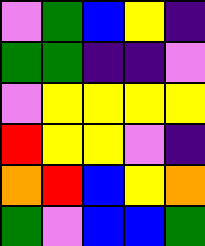[["violet", "green", "blue", "yellow", "indigo"], ["green", "green", "indigo", "indigo", "violet"], ["violet", "yellow", "yellow", "yellow", "yellow"], ["red", "yellow", "yellow", "violet", "indigo"], ["orange", "red", "blue", "yellow", "orange"], ["green", "violet", "blue", "blue", "green"]]